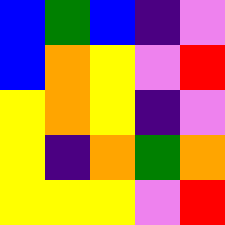[["blue", "green", "blue", "indigo", "violet"], ["blue", "orange", "yellow", "violet", "red"], ["yellow", "orange", "yellow", "indigo", "violet"], ["yellow", "indigo", "orange", "green", "orange"], ["yellow", "yellow", "yellow", "violet", "red"]]